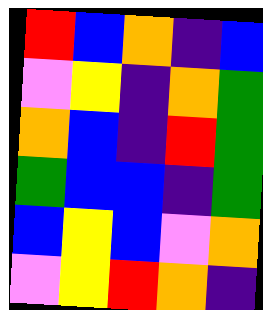[["red", "blue", "orange", "indigo", "blue"], ["violet", "yellow", "indigo", "orange", "green"], ["orange", "blue", "indigo", "red", "green"], ["green", "blue", "blue", "indigo", "green"], ["blue", "yellow", "blue", "violet", "orange"], ["violet", "yellow", "red", "orange", "indigo"]]